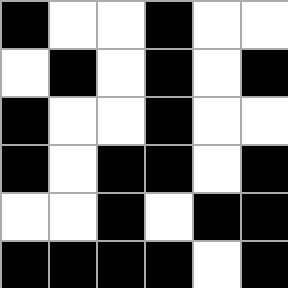[["black", "white", "white", "black", "white", "white"], ["white", "black", "white", "black", "white", "black"], ["black", "white", "white", "black", "white", "white"], ["black", "white", "black", "black", "white", "black"], ["white", "white", "black", "white", "black", "black"], ["black", "black", "black", "black", "white", "black"]]